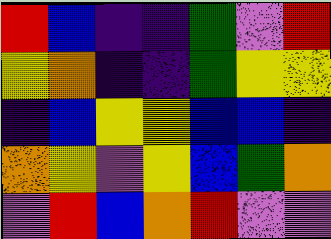[["red", "blue", "indigo", "indigo", "green", "violet", "red"], ["yellow", "orange", "indigo", "indigo", "green", "yellow", "yellow"], ["indigo", "blue", "yellow", "yellow", "blue", "blue", "indigo"], ["orange", "yellow", "violet", "yellow", "blue", "green", "orange"], ["violet", "red", "blue", "orange", "red", "violet", "violet"]]